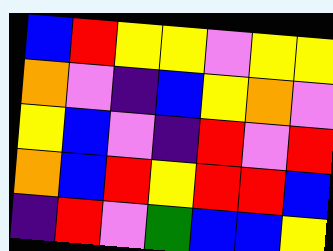[["blue", "red", "yellow", "yellow", "violet", "yellow", "yellow"], ["orange", "violet", "indigo", "blue", "yellow", "orange", "violet"], ["yellow", "blue", "violet", "indigo", "red", "violet", "red"], ["orange", "blue", "red", "yellow", "red", "red", "blue"], ["indigo", "red", "violet", "green", "blue", "blue", "yellow"]]